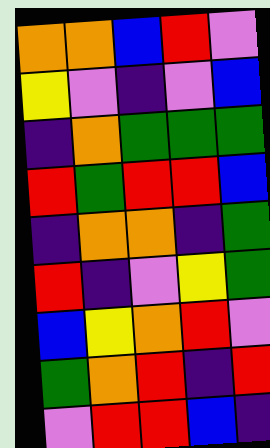[["orange", "orange", "blue", "red", "violet"], ["yellow", "violet", "indigo", "violet", "blue"], ["indigo", "orange", "green", "green", "green"], ["red", "green", "red", "red", "blue"], ["indigo", "orange", "orange", "indigo", "green"], ["red", "indigo", "violet", "yellow", "green"], ["blue", "yellow", "orange", "red", "violet"], ["green", "orange", "red", "indigo", "red"], ["violet", "red", "red", "blue", "indigo"]]